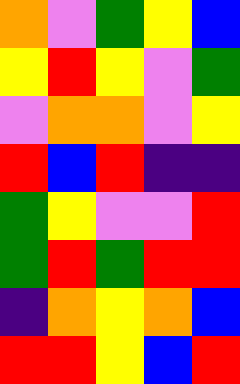[["orange", "violet", "green", "yellow", "blue"], ["yellow", "red", "yellow", "violet", "green"], ["violet", "orange", "orange", "violet", "yellow"], ["red", "blue", "red", "indigo", "indigo"], ["green", "yellow", "violet", "violet", "red"], ["green", "red", "green", "red", "red"], ["indigo", "orange", "yellow", "orange", "blue"], ["red", "red", "yellow", "blue", "red"]]